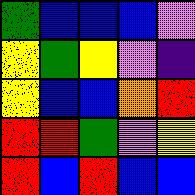[["green", "blue", "blue", "blue", "violet"], ["yellow", "green", "yellow", "violet", "indigo"], ["yellow", "blue", "blue", "orange", "red"], ["red", "red", "green", "violet", "yellow"], ["red", "blue", "red", "blue", "blue"]]